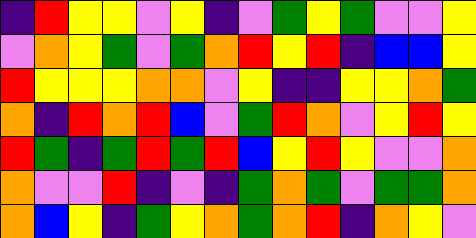[["indigo", "red", "yellow", "yellow", "violet", "yellow", "indigo", "violet", "green", "yellow", "green", "violet", "violet", "yellow"], ["violet", "orange", "yellow", "green", "violet", "green", "orange", "red", "yellow", "red", "indigo", "blue", "blue", "yellow"], ["red", "yellow", "yellow", "yellow", "orange", "orange", "violet", "yellow", "indigo", "indigo", "yellow", "yellow", "orange", "green"], ["orange", "indigo", "red", "orange", "red", "blue", "violet", "green", "red", "orange", "violet", "yellow", "red", "yellow"], ["red", "green", "indigo", "green", "red", "green", "red", "blue", "yellow", "red", "yellow", "violet", "violet", "orange"], ["orange", "violet", "violet", "red", "indigo", "violet", "indigo", "green", "orange", "green", "violet", "green", "green", "orange"], ["orange", "blue", "yellow", "indigo", "green", "yellow", "orange", "green", "orange", "red", "indigo", "orange", "yellow", "violet"]]